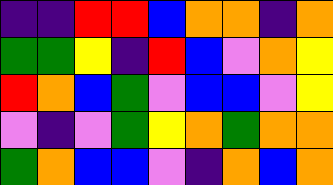[["indigo", "indigo", "red", "red", "blue", "orange", "orange", "indigo", "orange"], ["green", "green", "yellow", "indigo", "red", "blue", "violet", "orange", "yellow"], ["red", "orange", "blue", "green", "violet", "blue", "blue", "violet", "yellow"], ["violet", "indigo", "violet", "green", "yellow", "orange", "green", "orange", "orange"], ["green", "orange", "blue", "blue", "violet", "indigo", "orange", "blue", "orange"]]